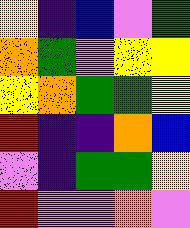[["yellow", "indigo", "blue", "violet", "green"], ["orange", "green", "violet", "yellow", "yellow"], ["yellow", "orange", "green", "green", "yellow"], ["red", "indigo", "indigo", "orange", "blue"], ["violet", "indigo", "green", "green", "yellow"], ["red", "violet", "violet", "orange", "violet"]]